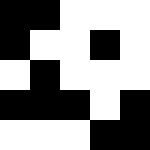[["black", "black", "white", "white", "white"], ["black", "white", "white", "black", "white"], ["white", "black", "white", "white", "white"], ["black", "black", "black", "white", "black"], ["white", "white", "white", "black", "black"]]